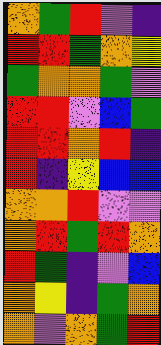[["orange", "green", "red", "violet", "indigo"], ["red", "red", "green", "orange", "yellow"], ["green", "orange", "orange", "green", "violet"], ["red", "red", "violet", "blue", "green"], ["red", "red", "orange", "red", "indigo"], ["red", "indigo", "yellow", "blue", "blue"], ["orange", "orange", "red", "violet", "violet"], ["orange", "red", "green", "red", "orange"], ["red", "green", "indigo", "violet", "blue"], ["orange", "yellow", "indigo", "green", "orange"], ["orange", "violet", "orange", "green", "red"]]